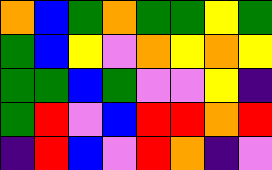[["orange", "blue", "green", "orange", "green", "green", "yellow", "green"], ["green", "blue", "yellow", "violet", "orange", "yellow", "orange", "yellow"], ["green", "green", "blue", "green", "violet", "violet", "yellow", "indigo"], ["green", "red", "violet", "blue", "red", "red", "orange", "red"], ["indigo", "red", "blue", "violet", "red", "orange", "indigo", "violet"]]